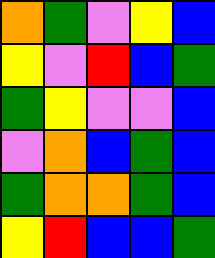[["orange", "green", "violet", "yellow", "blue"], ["yellow", "violet", "red", "blue", "green"], ["green", "yellow", "violet", "violet", "blue"], ["violet", "orange", "blue", "green", "blue"], ["green", "orange", "orange", "green", "blue"], ["yellow", "red", "blue", "blue", "green"]]